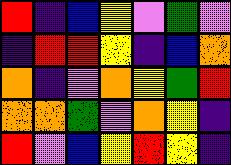[["red", "indigo", "blue", "yellow", "violet", "green", "violet"], ["indigo", "red", "red", "yellow", "indigo", "blue", "orange"], ["orange", "indigo", "violet", "orange", "yellow", "green", "red"], ["orange", "orange", "green", "violet", "orange", "yellow", "indigo"], ["red", "violet", "blue", "yellow", "red", "yellow", "indigo"]]